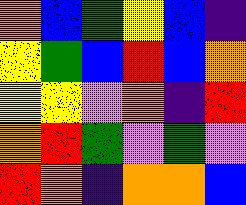[["orange", "blue", "green", "yellow", "blue", "indigo"], ["yellow", "green", "blue", "red", "blue", "orange"], ["yellow", "yellow", "violet", "orange", "indigo", "red"], ["orange", "red", "green", "violet", "green", "violet"], ["red", "orange", "indigo", "orange", "orange", "blue"]]